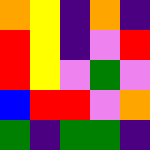[["orange", "yellow", "indigo", "orange", "indigo"], ["red", "yellow", "indigo", "violet", "red"], ["red", "yellow", "violet", "green", "violet"], ["blue", "red", "red", "violet", "orange"], ["green", "indigo", "green", "green", "indigo"]]